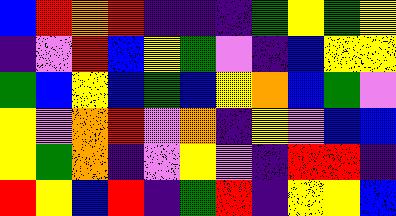[["blue", "red", "orange", "red", "indigo", "indigo", "indigo", "green", "yellow", "green", "yellow"], ["indigo", "violet", "red", "blue", "yellow", "green", "violet", "indigo", "blue", "yellow", "yellow"], ["green", "blue", "yellow", "blue", "green", "blue", "yellow", "orange", "blue", "green", "violet"], ["yellow", "violet", "orange", "red", "violet", "orange", "indigo", "yellow", "violet", "blue", "blue"], ["yellow", "green", "orange", "indigo", "violet", "yellow", "violet", "indigo", "red", "red", "indigo"], ["red", "yellow", "blue", "red", "indigo", "green", "red", "indigo", "yellow", "yellow", "blue"]]